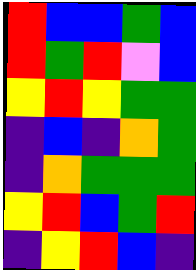[["red", "blue", "blue", "green", "blue"], ["red", "green", "red", "violet", "blue"], ["yellow", "red", "yellow", "green", "green"], ["indigo", "blue", "indigo", "orange", "green"], ["indigo", "orange", "green", "green", "green"], ["yellow", "red", "blue", "green", "red"], ["indigo", "yellow", "red", "blue", "indigo"]]